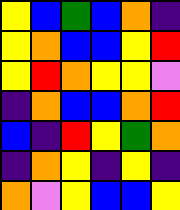[["yellow", "blue", "green", "blue", "orange", "indigo"], ["yellow", "orange", "blue", "blue", "yellow", "red"], ["yellow", "red", "orange", "yellow", "yellow", "violet"], ["indigo", "orange", "blue", "blue", "orange", "red"], ["blue", "indigo", "red", "yellow", "green", "orange"], ["indigo", "orange", "yellow", "indigo", "yellow", "indigo"], ["orange", "violet", "yellow", "blue", "blue", "yellow"]]